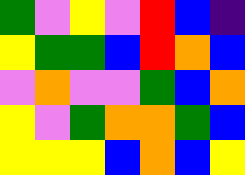[["green", "violet", "yellow", "violet", "red", "blue", "indigo"], ["yellow", "green", "green", "blue", "red", "orange", "blue"], ["violet", "orange", "violet", "violet", "green", "blue", "orange"], ["yellow", "violet", "green", "orange", "orange", "green", "blue"], ["yellow", "yellow", "yellow", "blue", "orange", "blue", "yellow"]]